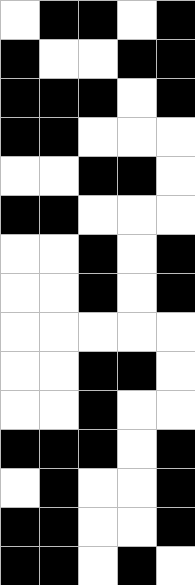[["white", "black", "black", "white", "black"], ["black", "white", "white", "black", "black"], ["black", "black", "black", "white", "black"], ["black", "black", "white", "white", "white"], ["white", "white", "black", "black", "white"], ["black", "black", "white", "white", "white"], ["white", "white", "black", "white", "black"], ["white", "white", "black", "white", "black"], ["white", "white", "white", "white", "white"], ["white", "white", "black", "black", "white"], ["white", "white", "black", "white", "white"], ["black", "black", "black", "white", "black"], ["white", "black", "white", "white", "black"], ["black", "black", "white", "white", "black"], ["black", "black", "white", "black", "white"]]